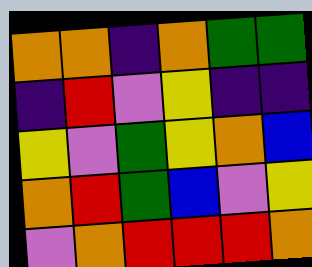[["orange", "orange", "indigo", "orange", "green", "green"], ["indigo", "red", "violet", "yellow", "indigo", "indigo"], ["yellow", "violet", "green", "yellow", "orange", "blue"], ["orange", "red", "green", "blue", "violet", "yellow"], ["violet", "orange", "red", "red", "red", "orange"]]